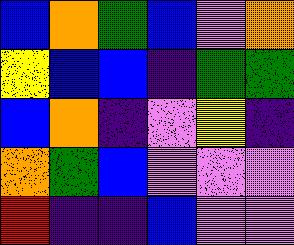[["blue", "orange", "green", "blue", "violet", "orange"], ["yellow", "blue", "blue", "indigo", "green", "green"], ["blue", "orange", "indigo", "violet", "yellow", "indigo"], ["orange", "green", "blue", "violet", "violet", "violet"], ["red", "indigo", "indigo", "blue", "violet", "violet"]]